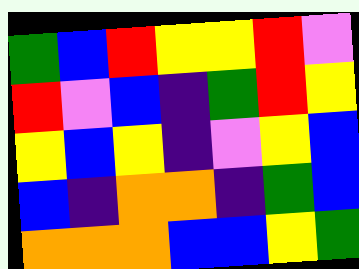[["green", "blue", "red", "yellow", "yellow", "red", "violet"], ["red", "violet", "blue", "indigo", "green", "red", "yellow"], ["yellow", "blue", "yellow", "indigo", "violet", "yellow", "blue"], ["blue", "indigo", "orange", "orange", "indigo", "green", "blue"], ["orange", "orange", "orange", "blue", "blue", "yellow", "green"]]